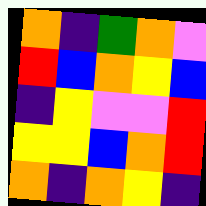[["orange", "indigo", "green", "orange", "violet"], ["red", "blue", "orange", "yellow", "blue"], ["indigo", "yellow", "violet", "violet", "red"], ["yellow", "yellow", "blue", "orange", "red"], ["orange", "indigo", "orange", "yellow", "indigo"]]